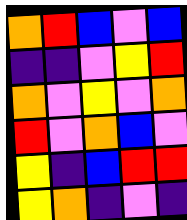[["orange", "red", "blue", "violet", "blue"], ["indigo", "indigo", "violet", "yellow", "red"], ["orange", "violet", "yellow", "violet", "orange"], ["red", "violet", "orange", "blue", "violet"], ["yellow", "indigo", "blue", "red", "red"], ["yellow", "orange", "indigo", "violet", "indigo"]]